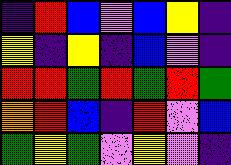[["indigo", "red", "blue", "violet", "blue", "yellow", "indigo"], ["yellow", "indigo", "yellow", "indigo", "blue", "violet", "indigo"], ["red", "red", "green", "red", "green", "red", "green"], ["orange", "red", "blue", "indigo", "red", "violet", "blue"], ["green", "yellow", "green", "violet", "yellow", "violet", "indigo"]]